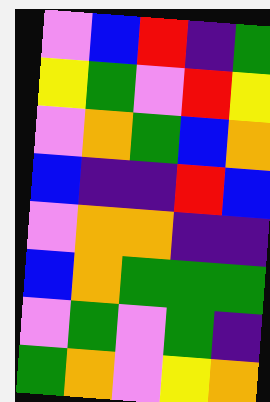[["violet", "blue", "red", "indigo", "green"], ["yellow", "green", "violet", "red", "yellow"], ["violet", "orange", "green", "blue", "orange"], ["blue", "indigo", "indigo", "red", "blue"], ["violet", "orange", "orange", "indigo", "indigo"], ["blue", "orange", "green", "green", "green"], ["violet", "green", "violet", "green", "indigo"], ["green", "orange", "violet", "yellow", "orange"]]